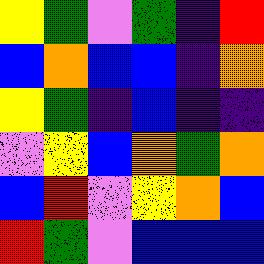[["yellow", "green", "violet", "green", "indigo", "red"], ["blue", "orange", "blue", "blue", "indigo", "orange"], ["yellow", "green", "indigo", "blue", "indigo", "indigo"], ["violet", "yellow", "blue", "orange", "green", "orange"], ["blue", "red", "violet", "yellow", "orange", "blue"], ["red", "green", "violet", "blue", "blue", "blue"]]